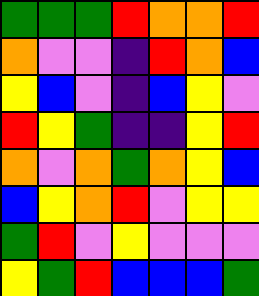[["green", "green", "green", "red", "orange", "orange", "red"], ["orange", "violet", "violet", "indigo", "red", "orange", "blue"], ["yellow", "blue", "violet", "indigo", "blue", "yellow", "violet"], ["red", "yellow", "green", "indigo", "indigo", "yellow", "red"], ["orange", "violet", "orange", "green", "orange", "yellow", "blue"], ["blue", "yellow", "orange", "red", "violet", "yellow", "yellow"], ["green", "red", "violet", "yellow", "violet", "violet", "violet"], ["yellow", "green", "red", "blue", "blue", "blue", "green"]]